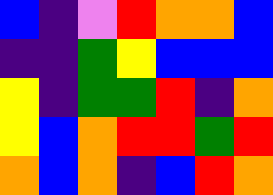[["blue", "indigo", "violet", "red", "orange", "orange", "blue"], ["indigo", "indigo", "green", "yellow", "blue", "blue", "blue"], ["yellow", "indigo", "green", "green", "red", "indigo", "orange"], ["yellow", "blue", "orange", "red", "red", "green", "red"], ["orange", "blue", "orange", "indigo", "blue", "red", "orange"]]